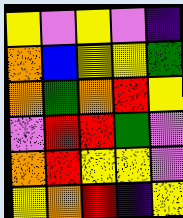[["yellow", "violet", "yellow", "violet", "indigo"], ["orange", "blue", "yellow", "yellow", "green"], ["orange", "green", "orange", "red", "yellow"], ["violet", "red", "red", "green", "violet"], ["orange", "red", "yellow", "yellow", "violet"], ["yellow", "orange", "red", "indigo", "yellow"]]